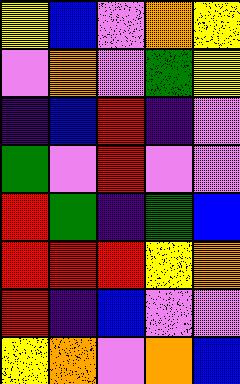[["yellow", "blue", "violet", "orange", "yellow"], ["violet", "orange", "violet", "green", "yellow"], ["indigo", "blue", "red", "indigo", "violet"], ["green", "violet", "red", "violet", "violet"], ["red", "green", "indigo", "green", "blue"], ["red", "red", "red", "yellow", "orange"], ["red", "indigo", "blue", "violet", "violet"], ["yellow", "orange", "violet", "orange", "blue"]]